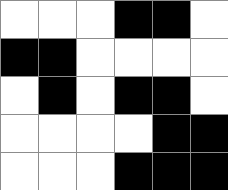[["white", "white", "white", "black", "black", "white"], ["black", "black", "white", "white", "white", "white"], ["white", "black", "white", "black", "black", "white"], ["white", "white", "white", "white", "black", "black"], ["white", "white", "white", "black", "black", "black"]]